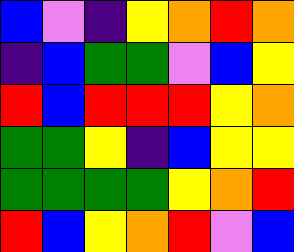[["blue", "violet", "indigo", "yellow", "orange", "red", "orange"], ["indigo", "blue", "green", "green", "violet", "blue", "yellow"], ["red", "blue", "red", "red", "red", "yellow", "orange"], ["green", "green", "yellow", "indigo", "blue", "yellow", "yellow"], ["green", "green", "green", "green", "yellow", "orange", "red"], ["red", "blue", "yellow", "orange", "red", "violet", "blue"]]